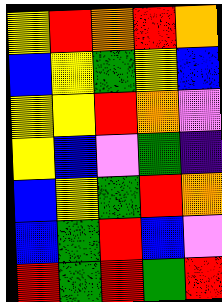[["yellow", "red", "orange", "red", "orange"], ["blue", "yellow", "green", "yellow", "blue"], ["yellow", "yellow", "red", "orange", "violet"], ["yellow", "blue", "violet", "green", "indigo"], ["blue", "yellow", "green", "red", "orange"], ["blue", "green", "red", "blue", "violet"], ["red", "green", "red", "green", "red"]]